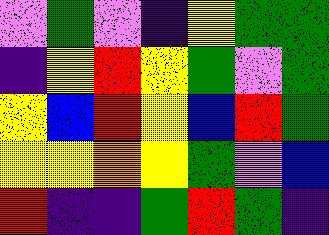[["violet", "green", "violet", "indigo", "yellow", "green", "green"], ["indigo", "yellow", "red", "yellow", "green", "violet", "green"], ["yellow", "blue", "red", "yellow", "blue", "red", "green"], ["yellow", "yellow", "orange", "yellow", "green", "violet", "blue"], ["red", "indigo", "indigo", "green", "red", "green", "indigo"]]